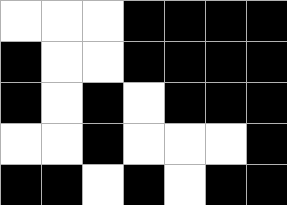[["white", "white", "white", "black", "black", "black", "black"], ["black", "white", "white", "black", "black", "black", "black"], ["black", "white", "black", "white", "black", "black", "black"], ["white", "white", "black", "white", "white", "white", "black"], ["black", "black", "white", "black", "white", "black", "black"]]